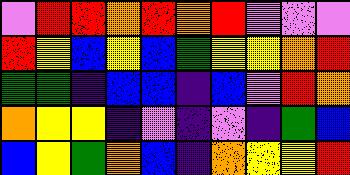[["violet", "red", "red", "orange", "red", "orange", "red", "violet", "violet", "violet"], ["red", "yellow", "blue", "yellow", "blue", "green", "yellow", "yellow", "orange", "red"], ["green", "green", "indigo", "blue", "blue", "indigo", "blue", "violet", "red", "orange"], ["orange", "yellow", "yellow", "indigo", "violet", "indigo", "violet", "indigo", "green", "blue"], ["blue", "yellow", "green", "orange", "blue", "indigo", "orange", "yellow", "yellow", "red"]]